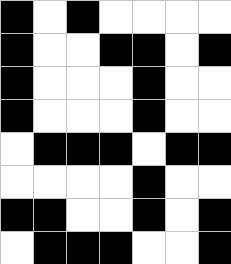[["black", "white", "black", "white", "white", "white", "white"], ["black", "white", "white", "black", "black", "white", "black"], ["black", "white", "white", "white", "black", "white", "white"], ["black", "white", "white", "white", "black", "white", "white"], ["white", "black", "black", "black", "white", "black", "black"], ["white", "white", "white", "white", "black", "white", "white"], ["black", "black", "white", "white", "black", "white", "black"], ["white", "black", "black", "black", "white", "white", "black"]]